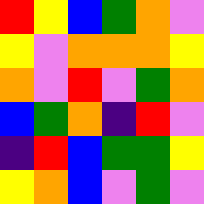[["red", "yellow", "blue", "green", "orange", "violet"], ["yellow", "violet", "orange", "orange", "orange", "yellow"], ["orange", "violet", "red", "violet", "green", "orange"], ["blue", "green", "orange", "indigo", "red", "violet"], ["indigo", "red", "blue", "green", "green", "yellow"], ["yellow", "orange", "blue", "violet", "green", "violet"]]